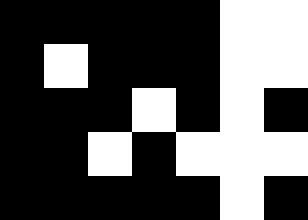[["black", "black", "black", "black", "black", "white", "white"], ["black", "white", "black", "black", "black", "white", "white"], ["black", "black", "black", "white", "black", "white", "black"], ["black", "black", "white", "black", "white", "white", "white"], ["black", "black", "black", "black", "black", "white", "black"]]